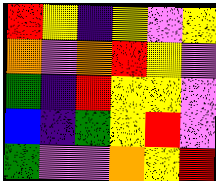[["red", "yellow", "indigo", "yellow", "violet", "yellow"], ["orange", "violet", "orange", "red", "yellow", "violet"], ["green", "indigo", "red", "yellow", "yellow", "violet"], ["blue", "indigo", "green", "yellow", "red", "violet"], ["green", "violet", "violet", "orange", "yellow", "red"]]